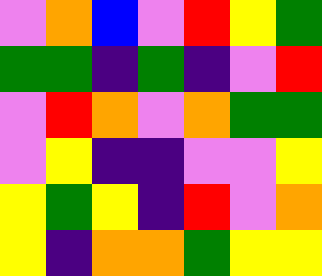[["violet", "orange", "blue", "violet", "red", "yellow", "green"], ["green", "green", "indigo", "green", "indigo", "violet", "red"], ["violet", "red", "orange", "violet", "orange", "green", "green"], ["violet", "yellow", "indigo", "indigo", "violet", "violet", "yellow"], ["yellow", "green", "yellow", "indigo", "red", "violet", "orange"], ["yellow", "indigo", "orange", "orange", "green", "yellow", "yellow"]]